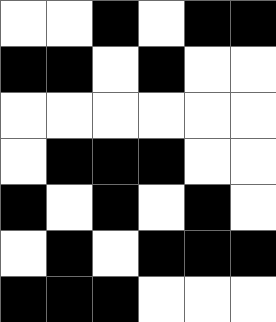[["white", "white", "black", "white", "black", "black"], ["black", "black", "white", "black", "white", "white"], ["white", "white", "white", "white", "white", "white"], ["white", "black", "black", "black", "white", "white"], ["black", "white", "black", "white", "black", "white"], ["white", "black", "white", "black", "black", "black"], ["black", "black", "black", "white", "white", "white"]]